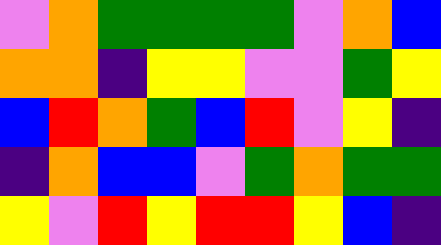[["violet", "orange", "green", "green", "green", "green", "violet", "orange", "blue"], ["orange", "orange", "indigo", "yellow", "yellow", "violet", "violet", "green", "yellow"], ["blue", "red", "orange", "green", "blue", "red", "violet", "yellow", "indigo"], ["indigo", "orange", "blue", "blue", "violet", "green", "orange", "green", "green"], ["yellow", "violet", "red", "yellow", "red", "red", "yellow", "blue", "indigo"]]